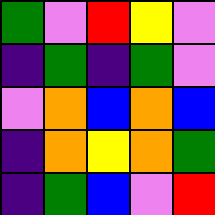[["green", "violet", "red", "yellow", "violet"], ["indigo", "green", "indigo", "green", "violet"], ["violet", "orange", "blue", "orange", "blue"], ["indigo", "orange", "yellow", "orange", "green"], ["indigo", "green", "blue", "violet", "red"]]